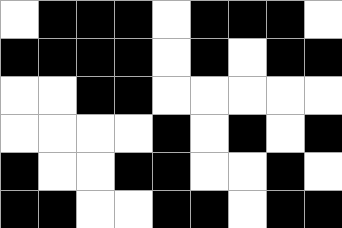[["white", "black", "black", "black", "white", "black", "black", "black", "white"], ["black", "black", "black", "black", "white", "black", "white", "black", "black"], ["white", "white", "black", "black", "white", "white", "white", "white", "white"], ["white", "white", "white", "white", "black", "white", "black", "white", "black"], ["black", "white", "white", "black", "black", "white", "white", "black", "white"], ["black", "black", "white", "white", "black", "black", "white", "black", "black"]]